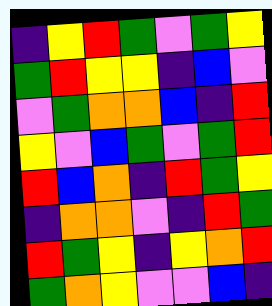[["indigo", "yellow", "red", "green", "violet", "green", "yellow"], ["green", "red", "yellow", "yellow", "indigo", "blue", "violet"], ["violet", "green", "orange", "orange", "blue", "indigo", "red"], ["yellow", "violet", "blue", "green", "violet", "green", "red"], ["red", "blue", "orange", "indigo", "red", "green", "yellow"], ["indigo", "orange", "orange", "violet", "indigo", "red", "green"], ["red", "green", "yellow", "indigo", "yellow", "orange", "red"], ["green", "orange", "yellow", "violet", "violet", "blue", "indigo"]]